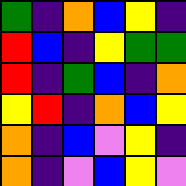[["green", "indigo", "orange", "blue", "yellow", "indigo"], ["red", "blue", "indigo", "yellow", "green", "green"], ["red", "indigo", "green", "blue", "indigo", "orange"], ["yellow", "red", "indigo", "orange", "blue", "yellow"], ["orange", "indigo", "blue", "violet", "yellow", "indigo"], ["orange", "indigo", "violet", "blue", "yellow", "violet"]]